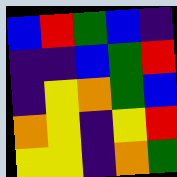[["blue", "red", "green", "blue", "indigo"], ["indigo", "indigo", "blue", "green", "red"], ["indigo", "yellow", "orange", "green", "blue"], ["orange", "yellow", "indigo", "yellow", "red"], ["yellow", "yellow", "indigo", "orange", "green"]]